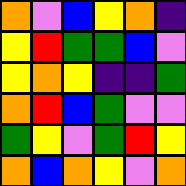[["orange", "violet", "blue", "yellow", "orange", "indigo"], ["yellow", "red", "green", "green", "blue", "violet"], ["yellow", "orange", "yellow", "indigo", "indigo", "green"], ["orange", "red", "blue", "green", "violet", "violet"], ["green", "yellow", "violet", "green", "red", "yellow"], ["orange", "blue", "orange", "yellow", "violet", "orange"]]